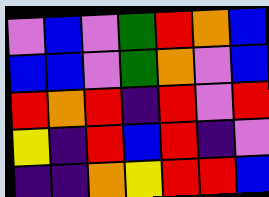[["violet", "blue", "violet", "green", "red", "orange", "blue"], ["blue", "blue", "violet", "green", "orange", "violet", "blue"], ["red", "orange", "red", "indigo", "red", "violet", "red"], ["yellow", "indigo", "red", "blue", "red", "indigo", "violet"], ["indigo", "indigo", "orange", "yellow", "red", "red", "blue"]]